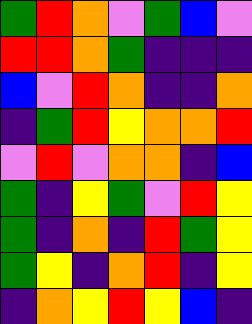[["green", "red", "orange", "violet", "green", "blue", "violet"], ["red", "red", "orange", "green", "indigo", "indigo", "indigo"], ["blue", "violet", "red", "orange", "indigo", "indigo", "orange"], ["indigo", "green", "red", "yellow", "orange", "orange", "red"], ["violet", "red", "violet", "orange", "orange", "indigo", "blue"], ["green", "indigo", "yellow", "green", "violet", "red", "yellow"], ["green", "indigo", "orange", "indigo", "red", "green", "yellow"], ["green", "yellow", "indigo", "orange", "red", "indigo", "yellow"], ["indigo", "orange", "yellow", "red", "yellow", "blue", "indigo"]]